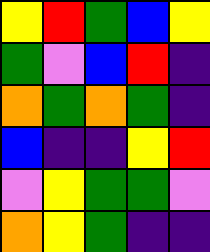[["yellow", "red", "green", "blue", "yellow"], ["green", "violet", "blue", "red", "indigo"], ["orange", "green", "orange", "green", "indigo"], ["blue", "indigo", "indigo", "yellow", "red"], ["violet", "yellow", "green", "green", "violet"], ["orange", "yellow", "green", "indigo", "indigo"]]